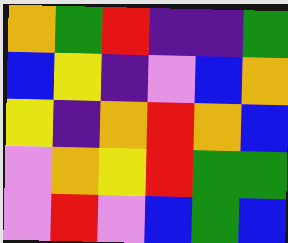[["orange", "green", "red", "indigo", "indigo", "green"], ["blue", "yellow", "indigo", "violet", "blue", "orange"], ["yellow", "indigo", "orange", "red", "orange", "blue"], ["violet", "orange", "yellow", "red", "green", "green"], ["violet", "red", "violet", "blue", "green", "blue"]]